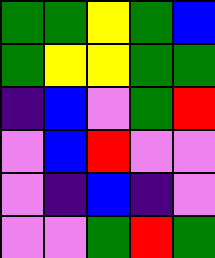[["green", "green", "yellow", "green", "blue"], ["green", "yellow", "yellow", "green", "green"], ["indigo", "blue", "violet", "green", "red"], ["violet", "blue", "red", "violet", "violet"], ["violet", "indigo", "blue", "indigo", "violet"], ["violet", "violet", "green", "red", "green"]]